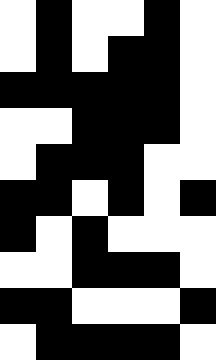[["white", "black", "white", "white", "black", "white"], ["white", "black", "white", "black", "black", "white"], ["black", "black", "black", "black", "black", "white"], ["white", "white", "black", "black", "black", "white"], ["white", "black", "black", "black", "white", "white"], ["black", "black", "white", "black", "white", "black"], ["black", "white", "black", "white", "white", "white"], ["white", "white", "black", "black", "black", "white"], ["black", "black", "white", "white", "white", "black"], ["white", "black", "black", "black", "black", "white"]]